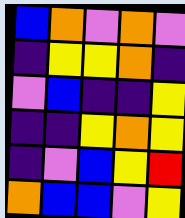[["blue", "orange", "violet", "orange", "violet"], ["indigo", "yellow", "yellow", "orange", "indigo"], ["violet", "blue", "indigo", "indigo", "yellow"], ["indigo", "indigo", "yellow", "orange", "yellow"], ["indigo", "violet", "blue", "yellow", "red"], ["orange", "blue", "blue", "violet", "yellow"]]